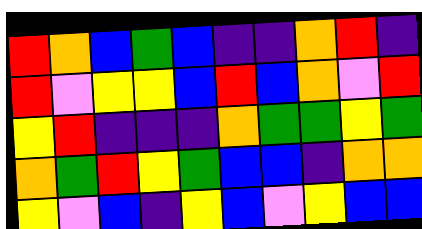[["red", "orange", "blue", "green", "blue", "indigo", "indigo", "orange", "red", "indigo"], ["red", "violet", "yellow", "yellow", "blue", "red", "blue", "orange", "violet", "red"], ["yellow", "red", "indigo", "indigo", "indigo", "orange", "green", "green", "yellow", "green"], ["orange", "green", "red", "yellow", "green", "blue", "blue", "indigo", "orange", "orange"], ["yellow", "violet", "blue", "indigo", "yellow", "blue", "violet", "yellow", "blue", "blue"]]